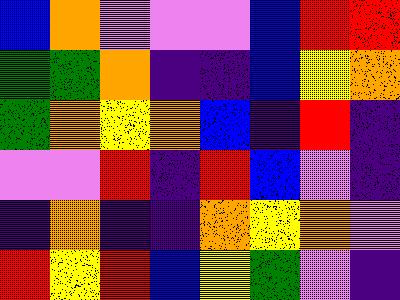[["blue", "orange", "violet", "violet", "violet", "blue", "red", "red"], ["green", "green", "orange", "indigo", "indigo", "blue", "yellow", "orange"], ["green", "orange", "yellow", "orange", "blue", "indigo", "red", "indigo"], ["violet", "violet", "red", "indigo", "red", "blue", "violet", "indigo"], ["indigo", "orange", "indigo", "indigo", "orange", "yellow", "orange", "violet"], ["red", "yellow", "red", "blue", "yellow", "green", "violet", "indigo"]]